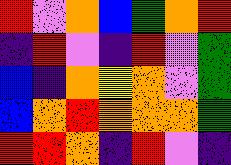[["red", "violet", "orange", "blue", "green", "orange", "red"], ["indigo", "red", "violet", "indigo", "red", "violet", "green"], ["blue", "indigo", "orange", "yellow", "orange", "violet", "green"], ["blue", "orange", "red", "orange", "orange", "orange", "green"], ["red", "red", "orange", "indigo", "red", "violet", "indigo"]]